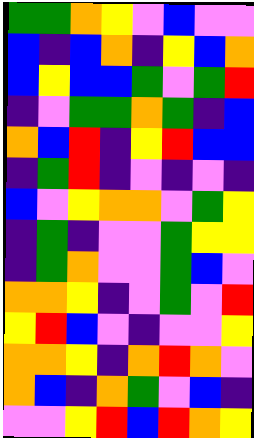[["green", "green", "orange", "yellow", "violet", "blue", "violet", "violet"], ["blue", "indigo", "blue", "orange", "indigo", "yellow", "blue", "orange"], ["blue", "yellow", "blue", "blue", "green", "violet", "green", "red"], ["indigo", "violet", "green", "green", "orange", "green", "indigo", "blue"], ["orange", "blue", "red", "indigo", "yellow", "red", "blue", "blue"], ["indigo", "green", "red", "indigo", "violet", "indigo", "violet", "indigo"], ["blue", "violet", "yellow", "orange", "orange", "violet", "green", "yellow"], ["indigo", "green", "indigo", "violet", "violet", "green", "yellow", "yellow"], ["indigo", "green", "orange", "violet", "violet", "green", "blue", "violet"], ["orange", "orange", "yellow", "indigo", "violet", "green", "violet", "red"], ["yellow", "red", "blue", "violet", "indigo", "violet", "violet", "yellow"], ["orange", "orange", "yellow", "indigo", "orange", "red", "orange", "violet"], ["orange", "blue", "indigo", "orange", "green", "violet", "blue", "indigo"], ["violet", "violet", "yellow", "red", "blue", "red", "orange", "yellow"]]